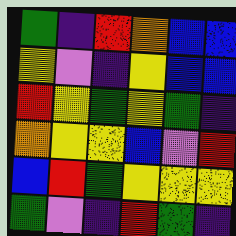[["green", "indigo", "red", "orange", "blue", "blue"], ["yellow", "violet", "indigo", "yellow", "blue", "blue"], ["red", "yellow", "green", "yellow", "green", "indigo"], ["orange", "yellow", "yellow", "blue", "violet", "red"], ["blue", "red", "green", "yellow", "yellow", "yellow"], ["green", "violet", "indigo", "red", "green", "indigo"]]